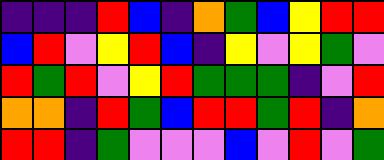[["indigo", "indigo", "indigo", "red", "blue", "indigo", "orange", "green", "blue", "yellow", "red", "red"], ["blue", "red", "violet", "yellow", "red", "blue", "indigo", "yellow", "violet", "yellow", "green", "violet"], ["red", "green", "red", "violet", "yellow", "red", "green", "green", "green", "indigo", "violet", "red"], ["orange", "orange", "indigo", "red", "green", "blue", "red", "red", "green", "red", "indigo", "orange"], ["red", "red", "indigo", "green", "violet", "violet", "violet", "blue", "violet", "red", "violet", "green"]]